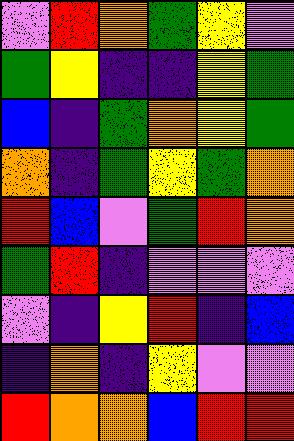[["violet", "red", "orange", "green", "yellow", "violet"], ["green", "yellow", "indigo", "indigo", "yellow", "green"], ["blue", "indigo", "green", "orange", "yellow", "green"], ["orange", "indigo", "green", "yellow", "green", "orange"], ["red", "blue", "violet", "green", "red", "orange"], ["green", "red", "indigo", "violet", "violet", "violet"], ["violet", "indigo", "yellow", "red", "indigo", "blue"], ["indigo", "orange", "indigo", "yellow", "violet", "violet"], ["red", "orange", "orange", "blue", "red", "red"]]